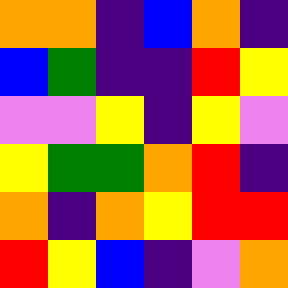[["orange", "orange", "indigo", "blue", "orange", "indigo"], ["blue", "green", "indigo", "indigo", "red", "yellow"], ["violet", "violet", "yellow", "indigo", "yellow", "violet"], ["yellow", "green", "green", "orange", "red", "indigo"], ["orange", "indigo", "orange", "yellow", "red", "red"], ["red", "yellow", "blue", "indigo", "violet", "orange"]]